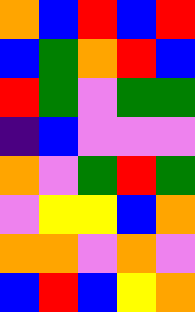[["orange", "blue", "red", "blue", "red"], ["blue", "green", "orange", "red", "blue"], ["red", "green", "violet", "green", "green"], ["indigo", "blue", "violet", "violet", "violet"], ["orange", "violet", "green", "red", "green"], ["violet", "yellow", "yellow", "blue", "orange"], ["orange", "orange", "violet", "orange", "violet"], ["blue", "red", "blue", "yellow", "orange"]]